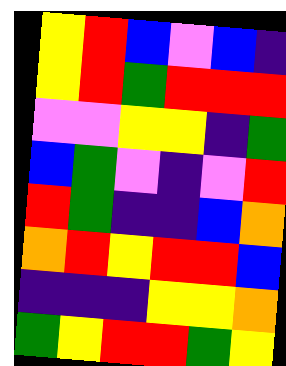[["yellow", "red", "blue", "violet", "blue", "indigo"], ["yellow", "red", "green", "red", "red", "red"], ["violet", "violet", "yellow", "yellow", "indigo", "green"], ["blue", "green", "violet", "indigo", "violet", "red"], ["red", "green", "indigo", "indigo", "blue", "orange"], ["orange", "red", "yellow", "red", "red", "blue"], ["indigo", "indigo", "indigo", "yellow", "yellow", "orange"], ["green", "yellow", "red", "red", "green", "yellow"]]